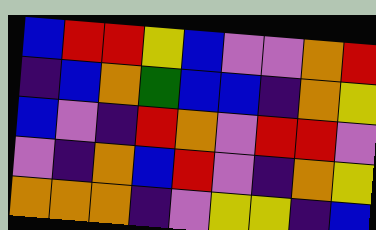[["blue", "red", "red", "yellow", "blue", "violet", "violet", "orange", "red"], ["indigo", "blue", "orange", "green", "blue", "blue", "indigo", "orange", "yellow"], ["blue", "violet", "indigo", "red", "orange", "violet", "red", "red", "violet"], ["violet", "indigo", "orange", "blue", "red", "violet", "indigo", "orange", "yellow"], ["orange", "orange", "orange", "indigo", "violet", "yellow", "yellow", "indigo", "blue"]]